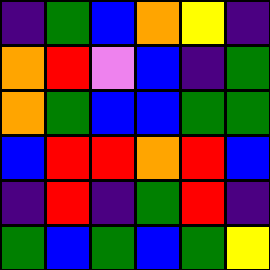[["indigo", "green", "blue", "orange", "yellow", "indigo"], ["orange", "red", "violet", "blue", "indigo", "green"], ["orange", "green", "blue", "blue", "green", "green"], ["blue", "red", "red", "orange", "red", "blue"], ["indigo", "red", "indigo", "green", "red", "indigo"], ["green", "blue", "green", "blue", "green", "yellow"]]